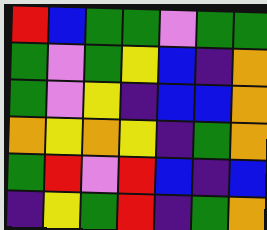[["red", "blue", "green", "green", "violet", "green", "green"], ["green", "violet", "green", "yellow", "blue", "indigo", "orange"], ["green", "violet", "yellow", "indigo", "blue", "blue", "orange"], ["orange", "yellow", "orange", "yellow", "indigo", "green", "orange"], ["green", "red", "violet", "red", "blue", "indigo", "blue"], ["indigo", "yellow", "green", "red", "indigo", "green", "orange"]]